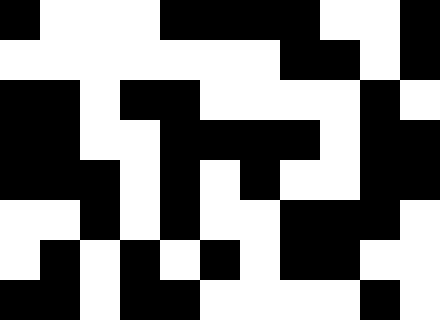[["black", "white", "white", "white", "black", "black", "black", "black", "white", "white", "black"], ["white", "white", "white", "white", "white", "white", "white", "black", "black", "white", "black"], ["black", "black", "white", "black", "black", "white", "white", "white", "white", "black", "white"], ["black", "black", "white", "white", "black", "black", "black", "black", "white", "black", "black"], ["black", "black", "black", "white", "black", "white", "black", "white", "white", "black", "black"], ["white", "white", "black", "white", "black", "white", "white", "black", "black", "black", "white"], ["white", "black", "white", "black", "white", "black", "white", "black", "black", "white", "white"], ["black", "black", "white", "black", "black", "white", "white", "white", "white", "black", "white"]]